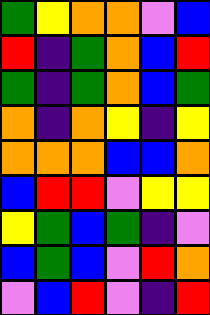[["green", "yellow", "orange", "orange", "violet", "blue"], ["red", "indigo", "green", "orange", "blue", "red"], ["green", "indigo", "green", "orange", "blue", "green"], ["orange", "indigo", "orange", "yellow", "indigo", "yellow"], ["orange", "orange", "orange", "blue", "blue", "orange"], ["blue", "red", "red", "violet", "yellow", "yellow"], ["yellow", "green", "blue", "green", "indigo", "violet"], ["blue", "green", "blue", "violet", "red", "orange"], ["violet", "blue", "red", "violet", "indigo", "red"]]